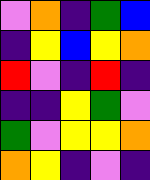[["violet", "orange", "indigo", "green", "blue"], ["indigo", "yellow", "blue", "yellow", "orange"], ["red", "violet", "indigo", "red", "indigo"], ["indigo", "indigo", "yellow", "green", "violet"], ["green", "violet", "yellow", "yellow", "orange"], ["orange", "yellow", "indigo", "violet", "indigo"]]